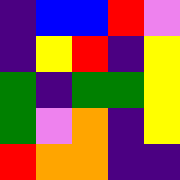[["indigo", "blue", "blue", "red", "violet"], ["indigo", "yellow", "red", "indigo", "yellow"], ["green", "indigo", "green", "green", "yellow"], ["green", "violet", "orange", "indigo", "yellow"], ["red", "orange", "orange", "indigo", "indigo"]]